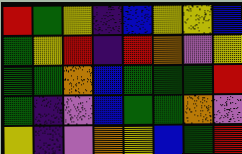[["red", "green", "yellow", "indigo", "blue", "yellow", "yellow", "blue"], ["green", "yellow", "red", "indigo", "red", "orange", "violet", "yellow"], ["green", "green", "orange", "blue", "green", "green", "green", "red"], ["green", "indigo", "violet", "blue", "green", "green", "orange", "violet"], ["yellow", "indigo", "violet", "orange", "yellow", "blue", "green", "red"]]